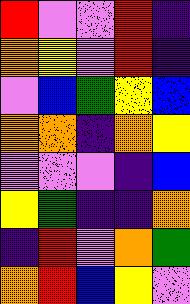[["red", "violet", "violet", "red", "indigo"], ["orange", "yellow", "violet", "red", "indigo"], ["violet", "blue", "green", "yellow", "blue"], ["orange", "orange", "indigo", "orange", "yellow"], ["violet", "violet", "violet", "indigo", "blue"], ["yellow", "green", "indigo", "indigo", "orange"], ["indigo", "red", "violet", "orange", "green"], ["orange", "red", "blue", "yellow", "violet"]]